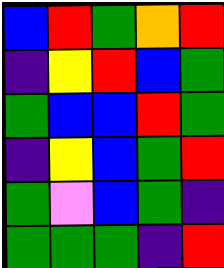[["blue", "red", "green", "orange", "red"], ["indigo", "yellow", "red", "blue", "green"], ["green", "blue", "blue", "red", "green"], ["indigo", "yellow", "blue", "green", "red"], ["green", "violet", "blue", "green", "indigo"], ["green", "green", "green", "indigo", "red"]]